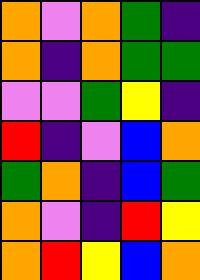[["orange", "violet", "orange", "green", "indigo"], ["orange", "indigo", "orange", "green", "green"], ["violet", "violet", "green", "yellow", "indigo"], ["red", "indigo", "violet", "blue", "orange"], ["green", "orange", "indigo", "blue", "green"], ["orange", "violet", "indigo", "red", "yellow"], ["orange", "red", "yellow", "blue", "orange"]]